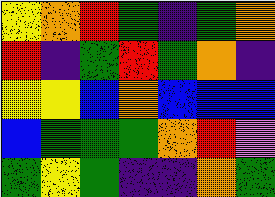[["yellow", "orange", "red", "green", "indigo", "green", "orange"], ["red", "indigo", "green", "red", "green", "orange", "indigo"], ["yellow", "yellow", "blue", "orange", "blue", "blue", "blue"], ["blue", "green", "green", "green", "orange", "red", "violet"], ["green", "yellow", "green", "indigo", "indigo", "orange", "green"]]